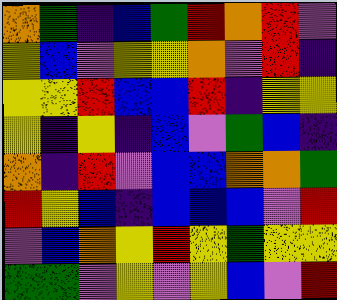[["orange", "green", "indigo", "blue", "green", "red", "orange", "red", "violet"], ["yellow", "blue", "violet", "yellow", "yellow", "orange", "violet", "red", "indigo"], ["yellow", "yellow", "red", "blue", "blue", "red", "indigo", "yellow", "yellow"], ["yellow", "indigo", "yellow", "indigo", "blue", "violet", "green", "blue", "indigo"], ["orange", "indigo", "red", "violet", "blue", "blue", "orange", "orange", "green"], ["red", "yellow", "blue", "indigo", "blue", "blue", "blue", "violet", "red"], ["violet", "blue", "orange", "yellow", "red", "yellow", "green", "yellow", "yellow"], ["green", "green", "violet", "yellow", "violet", "yellow", "blue", "violet", "red"]]